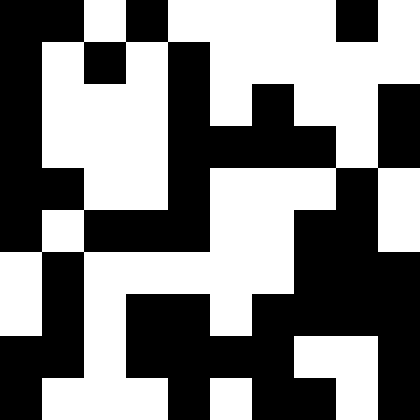[["black", "black", "white", "black", "white", "white", "white", "white", "black", "white"], ["black", "white", "black", "white", "black", "white", "white", "white", "white", "white"], ["black", "white", "white", "white", "black", "white", "black", "white", "white", "black"], ["black", "white", "white", "white", "black", "black", "black", "black", "white", "black"], ["black", "black", "white", "white", "black", "white", "white", "white", "black", "white"], ["black", "white", "black", "black", "black", "white", "white", "black", "black", "white"], ["white", "black", "white", "white", "white", "white", "white", "black", "black", "black"], ["white", "black", "white", "black", "black", "white", "black", "black", "black", "black"], ["black", "black", "white", "black", "black", "black", "black", "white", "white", "black"], ["black", "white", "white", "white", "black", "white", "black", "black", "white", "black"]]